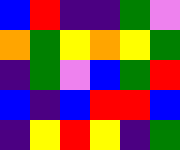[["blue", "red", "indigo", "indigo", "green", "violet"], ["orange", "green", "yellow", "orange", "yellow", "green"], ["indigo", "green", "violet", "blue", "green", "red"], ["blue", "indigo", "blue", "red", "red", "blue"], ["indigo", "yellow", "red", "yellow", "indigo", "green"]]